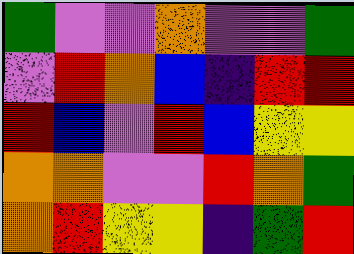[["green", "violet", "violet", "orange", "violet", "violet", "green"], ["violet", "red", "orange", "blue", "indigo", "red", "red"], ["red", "blue", "violet", "red", "blue", "yellow", "yellow"], ["orange", "orange", "violet", "violet", "red", "orange", "green"], ["orange", "red", "yellow", "yellow", "indigo", "green", "red"]]